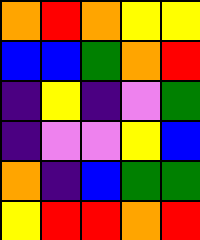[["orange", "red", "orange", "yellow", "yellow"], ["blue", "blue", "green", "orange", "red"], ["indigo", "yellow", "indigo", "violet", "green"], ["indigo", "violet", "violet", "yellow", "blue"], ["orange", "indigo", "blue", "green", "green"], ["yellow", "red", "red", "orange", "red"]]